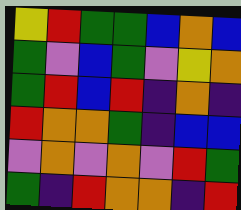[["yellow", "red", "green", "green", "blue", "orange", "blue"], ["green", "violet", "blue", "green", "violet", "yellow", "orange"], ["green", "red", "blue", "red", "indigo", "orange", "indigo"], ["red", "orange", "orange", "green", "indigo", "blue", "blue"], ["violet", "orange", "violet", "orange", "violet", "red", "green"], ["green", "indigo", "red", "orange", "orange", "indigo", "red"]]